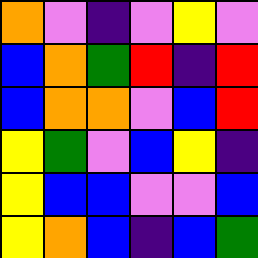[["orange", "violet", "indigo", "violet", "yellow", "violet"], ["blue", "orange", "green", "red", "indigo", "red"], ["blue", "orange", "orange", "violet", "blue", "red"], ["yellow", "green", "violet", "blue", "yellow", "indigo"], ["yellow", "blue", "blue", "violet", "violet", "blue"], ["yellow", "orange", "blue", "indigo", "blue", "green"]]